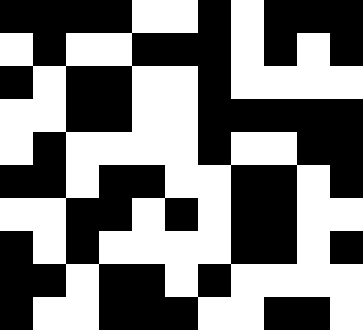[["black", "black", "black", "black", "white", "white", "black", "white", "black", "black", "black"], ["white", "black", "white", "white", "black", "black", "black", "white", "black", "white", "black"], ["black", "white", "black", "black", "white", "white", "black", "white", "white", "white", "white"], ["white", "white", "black", "black", "white", "white", "black", "black", "black", "black", "black"], ["white", "black", "white", "white", "white", "white", "black", "white", "white", "black", "black"], ["black", "black", "white", "black", "black", "white", "white", "black", "black", "white", "black"], ["white", "white", "black", "black", "white", "black", "white", "black", "black", "white", "white"], ["black", "white", "black", "white", "white", "white", "white", "black", "black", "white", "black"], ["black", "black", "white", "black", "black", "white", "black", "white", "white", "white", "white"], ["black", "white", "white", "black", "black", "black", "white", "white", "black", "black", "white"]]